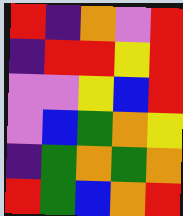[["red", "indigo", "orange", "violet", "red"], ["indigo", "red", "red", "yellow", "red"], ["violet", "violet", "yellow", "blue", "red"], ["violet", "blue", "green", "orange", "yellow"], ["indigo", "green", "orange", "green", "orange"], ["red", "green", "blue", "orange", "red"]]